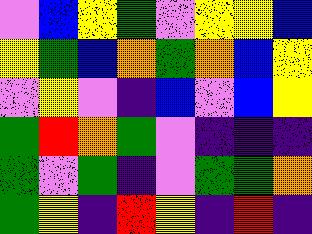[["violet", "blue", "yellow", "green", "violet", "yellow", "yellow", "blue"], ["yellow", "green", "blue", "orange", "green", "orange", "blue", "yellow"], ["violet", "yellow", "violet", "indigo", "blue", "violet", "blue", "yellow"], ["green", "red", "orange", "green", "violet", "indigo", "indigo", "indigo"], ["green", "violet", "green", "indigo", "violet", "green", "green", "orange"], ["green", "yellow", "indigo", "red", "yellow", "indigo", "red", "indigo"]]